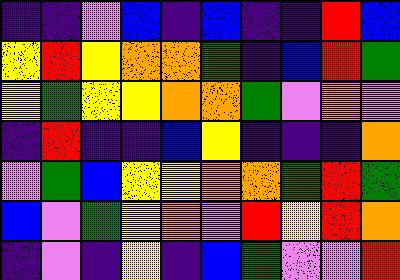[["indigo", "indigo", "violet", "blue", "indigo", "blue", "indigo", "indigo", "red", "blue"], ["yellow", "red", "yellow", "orange", "orange", "green", "indigo", "blue", "red", "green"], ["yellow", "green", "yellow", "yellow", "orange", "orange", "green", "violet", "orange", "violet"], ["indigo", "red", "indigo", "indigo", "blue", "yellow", "indigo", "indigo", "indigo", "orange"], ["violet", "green", "blue", "yellow", "yellow", "orange", "orange", "green", "red", "green"], ["blue", "violet", "green", "yellow", "orange", "violet", "red", "yellow", "red", "orange"], ["indigo", "violet", "indigo", "yellow", "indigo", "blue", "green", "violet", "violet", "red"]]